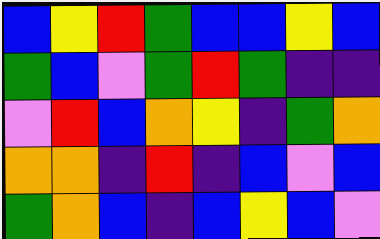[["blue", "yellow", "red", "green", "blue", "blue", "yellow", "blue"], ["green", "blue", "violet", "green", "red", "green", "indigo", "indigo"], ["violet", "red", "blue", "orange", "yellow", "indigo", "green", "orange"], ["orange", "orange", "indigo", "red", "indigo", "blue", "violet", "blue"], ["green", "orange", "blue", "indigo", "blue", "yellow", "blue", "violet"]]